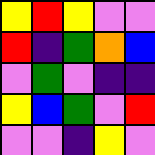[["yellow", "red", "yellow", "violet", "violet"], ["red", "indigo", "green", "orange", "blue"], ["violet", "green", "violet", "indigo", "indigo"], ["yellow", "blue", "green", "violet", "red"], ["violet", "violet", "indigo", "yellow", "violet"]]